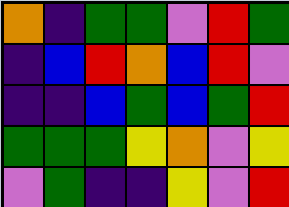[["orange", "indigo", "green", "green", "violet", "red", "green"], ["indigo", "blue", "red", "orange", "blue", "red", "violet"], ["indigo", "indigo", "blue", "green", "blue", "green", "red"], ["green", "green", "green", "yellow", "orange", "violet", "yellow"], ["violet", "green", "indigo", "indigo", "yellow", "violet", "red"]]